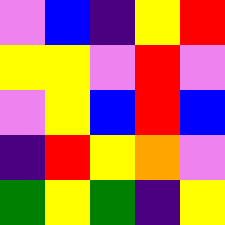[["violet", "blue", "indigo", "yellow", "red"], ["yellow", "yellow", "violet", "red", "violet"], ["violet", "yellow", "blue", "red", "blue"], ["indigo", "red", "yellow", "orange", "violet"], ["green", "yellow", "green", "indigo", "yellow"]]